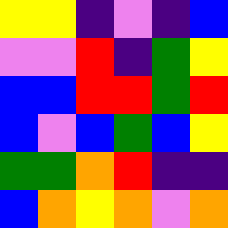[["yellow", "yellow", "indigo", "violet", "indigo", "blue"], ["violet", "violet", "red", "indigo", "green", "yellow"], ["blue", "blue", "red", "red", "green", "red"], ["blue", "violet", "blue", "green", "blue", "yellow"], ["green", "green", "orange", "red", "indigo", "indigo"], ["blue", "orange", "yellow", "orange", "violet", "orange"]]